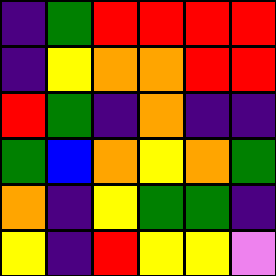[["indigo", "green", "red", "red", "red", "red"], ["indigo", "yellow", "orange", "orange", "red", "red"], ["red", "green", "indigo", "orange", "indigo", "indigo"], ["green", "blue", "orange", "yellow", "orange", "green"], ["orange", "indigo", "yellow", "green", "green", "indigo"], ["yellow", "indigo", "red", "yellow", "yellow", "violet"]]